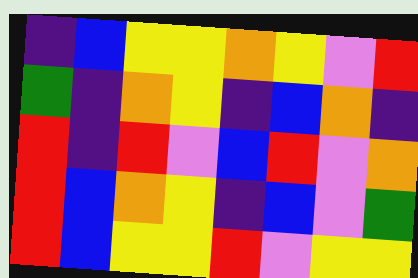[["indigo", "blue", "yellow", "yellow", "orange", "yellow", "violet", "red"], ["green", "indigo", "orange", "yellow", "indigo", "blue", "orange", "indigo"], ["red", "indigo", "red", "violet", "blue", "red", "violet", "orange"], ["red", "blue", "orange", "yellow", "indigo", "blue", "violet", "green"], ["red", "blue", "yellow", "yellow", "red", "violet", "yellow", "yellow"]]